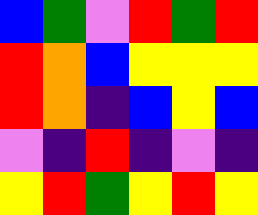[["blue", "green", "violet", "red", "green", "red"], ["red", "orange", "blue", "yellow", "yellow", "yellow"], ["red", "orange", "indigo", "blue", "yellow", "blue"], ["violet", "indigo", "red", "indigo", "violet", "indigo"], ["yellow", "red", "green", "yellow", "red", "yellow"]]